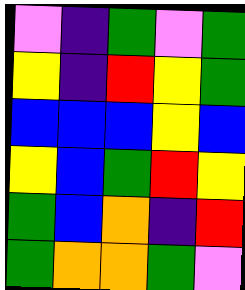[["violet", "indigo", "green", "violet", "green"], ["yellow", "indigo", "red", "yellow", "green"], ["blue", "blue", "blue", "yellow", "blue"], ["yellow", "blue", "green", "red", "yellow"], ["green", "blue", "orange", "indigo", "red"], ["green", "orange", "orange", "green", "violet"]]